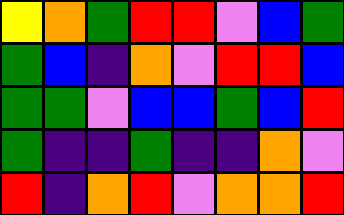[["yellow", "orange", "green", "red", "red", "violet", "blue", "green"], ["green", "blue", "indigo", "orange", "violet", "red", "red", "blue"], ["green", "green", "violet", "blue", "blue", "green", "blue", "red"], ["green", "indigo", "indigo", "green", "indigo", "indigo", "orange", "violet"], ["red", "indigo", "orange", "red", "violet", "orange", "orange", "red"]]